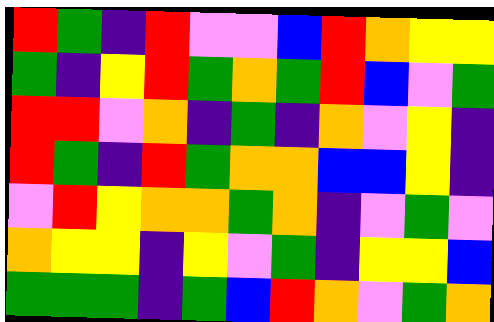[["red", "green", "indigo", "red", "violet", "violet", "blue", "red", "orange", "yellow", "yellow"], ["green", "indigo", "yellow", "red", "green", "orange", "green", "red", "blue", "violet", "green"], ["red", "red", "violet", "orange", "indigo", "green", "indigo", "orange", "violet", "yellow", "indigo"], ["red", "green", "indigo", "red", "green", "orange", "orange", "blue", "blue", "yellow", "indigo"], ["violet", "red", "yellow", "orange", "orange", "green", "orange", "indigo", "violet", "green", "violet"], ["orange", "yellow", "yellow", "indigo", "yellow", "violet", "green", "indigo", "yellow", "yellow", "blue"], ["green", "green", "green", "indigo", "green", "blue", "red", "orange", "violet", "green", "orange"]]